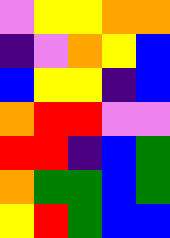[["violet", "yellow", "yellow", "orange", "orange"], ["indigo", "violet", "orange", "yellow", "blue"], ["blue", "yellow", "yellow", "indigo", "blue"], ["orange", "red", "red", "violet", "violet"], ["red", "red", "indigo", "blue", "green"], ["orange", "green", "green", "blue", "green"], ["yellow", "red", "green", "blue", "blue"]]